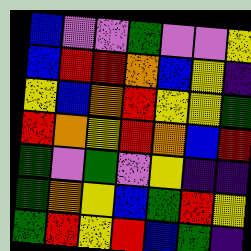[["blue", "violet", "violet", "green", "violet", "violet", "yellow"], ["blue", "red", "red", "orange", "blue", "yellow", "indigo"], ["yellow", "blue", "orange", "red", "yellow", "yellow", "green"], ["red", "orange", "yellow", "red", "orange", "blue", "red"], ["green", "violet", "green", "violet", "yellow", "indigo", "indigo"], ["green", "orange", "yellow", "blue", "green", "red", "yellow"], ["green", "red", "yellow", "red", "blue", "green", "indigo"]]